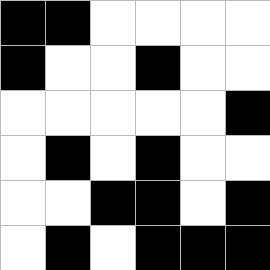[["black", "black", "white", "white", "white", "white"], ["black", "white", "white", "black", "white", "white"], ["white", "white", "white", "white", "white", "black"], ["white", "black", "white", "black", "white", "white"], ["white", "white", "black", "black", "white", "black"], ["white", "black", "white", "black", "black", "black"]]